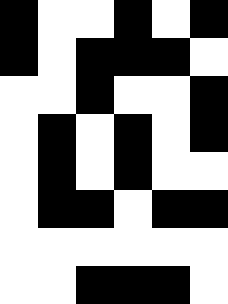[["black", "white", "white", "black", "white", "black"], ["black", "white", "black", "black", "black", "white"], ["white", "white", "black", "white", "white", "black"], ["white", "black", "white", "black", "white", "black"], ["white", "black", "white", "black", "white", "white"], ["white", "black", "black", "white", "black", "black"], ["white", "white", "white", "white", "white", "white"], ["white", "white", "black", "black", "black", "white"]]